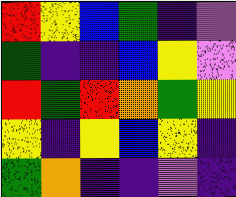[["red", "yellow", "blue", "green", "indigo", "violet"], ["green", "indigo", "indigo", "blue", "yellow", "violet"], ["red", "green", "red", "orange", "green", "yellow"], ["yellow", "indigo", "yellow", "blue", "yellow", "indigo"], ["green", "orange", "indigo", "indigo", "violet", "indigo"]]